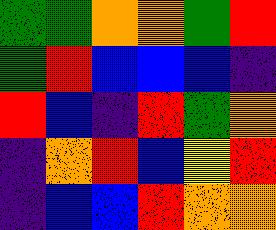[["green", "green", "orange", "orange", "green", "red"], ["green", "red", "blue", "blue", "blue", "indigo"], ["red", "blue", "indigo", "red", "green", "orange"], ["indigo", "orange", "red", "blue", "yellow", "red"], ["indigo", "blue", "blue", "red", "orange", "orange"]]